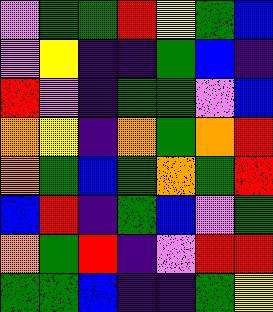[["violet", "green", "green", "red", "yellow", "green", "blue"], ["violet", "yellow", "indigo", "indigo", "green", "blue", "indigo"], ["red", "violet", "indigo", "green", "green", "violet", "blue"], ["orange", "yellow", "indigo", "orange", "green", "orange", "red"], ["orange", "green", "blue", "green", "orange", "green", "red"], ["blue", "red", "indigo", "green", "blue", "violet", "green"], ["orange", "green", "red", "indigo", "violet", "red", "red"], ["green", "green", "blue", "indigo", "indigo", "green", "yellow"]]